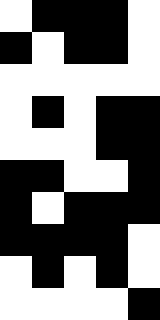[["white", "black", "black", "black", "white"], ["black", "white", "black", "black", "white"], ["white", "white", "white", "white", "white"], ["white", "black", "white", "black", "black"], ["white", "white", "white", "black", "black"], ["black", "black", "white", "white", "black"], ["black", "white", "black", "black", "black"], ["black", "black", "black", "black", "white"], ["white", "black", "white", "black", "white"], ["white", "white", "white", "white", "black"]]